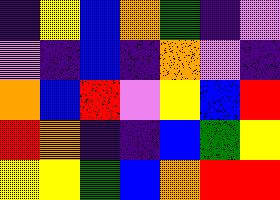[["indigo", "yellow", "blue", "orange", "green", "indigo", "violet"], ["violet", "indigo", "blue", "indigo", "orange", "violet", "indigo"], ["orange", "blue", "red", "violet", "yellow", "blue", "red"], ["red", "orange", "indigo", "indigo", "blue", "green", "yellow"], ["yellow", "yellow", "green", "blue", "orange", "red", "red"]]